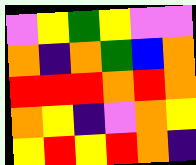[["violet", "yellow", "green", "yellow", "violet", "violet"], ["orange", "indigo", "orange", "green", "blue", "orange"], ["red", "red", "red", "orange", "red", "orange"], ["orange", "yellow", "indigo", "violet", "orange", "yellow"], ["yellow", "red", "yellow", "red", "orange", "indigo"]]